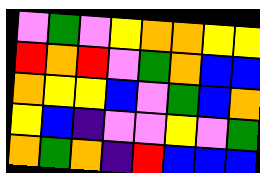[["violet", "green", "violet", "yellow", "orange", "orange", "yellow", "yellow"], ["red", "orange", "red", "violet", "green", "orange", "blue", "blue"], ["orange", "yellow", "yellow", "blue", "violet", "green", "blue", "orange"], ["yellow", "blue", "indigo", "violet", "violet", "yellow", "violet", "green"], ["orange", "green", "orange", "indigo", "red", "blue", "blue", "blue"]]